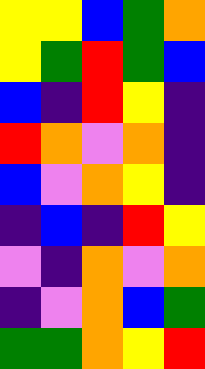[["yellow", "yellow", "blue", "green", "orange"], ["yellow", "green", "red", "green", "blue"], ["blue", "indigo", "red", "yellow", "indigo"], ["red", "orange", "violet", "orange", "indigo"], ["blue", "violet", "orange", "yellow", "indigo"], ["indigo", "blue", "indigo", "red", "yellow"], ["violet", "indigo", "orange", "violet", "orange"], ["indigo", "violet", "orange", "blue", "green"], ["green", "green", "orange", "yellow", "red"]]